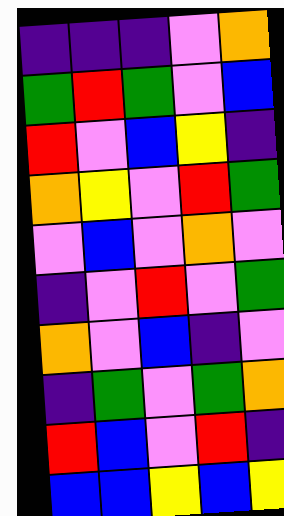[["indigo", "indigo", "indigo", "violet", "orange"], ["green", "red", "green", "violet", "blue"], ["red", "violet", "blue", "yellow", "indigo"], ["orange", "yellow", "violet", "red", "green"], ["violet", "blue", "violet", "orange", "violet"], ["indigo", "violet", "red", "violet", "green"], ["orange", "violet", "blue", "indigo", "violet"], ["indigo", "green", "violet", "green", "orange"], ["red", "blue", "violet", "red", "indigo"], ["blue", "blue", "yellow", "blue", "yellow"]]